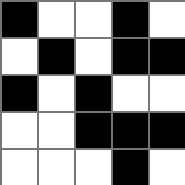[["black", "white", "white", "black", "white"], ["white", "black", "white", "black", "black"], ["black", "white", "black", "white", "white"], ["white", "white", "black", "black", "black"], ["white", "white", "white", "black", "white"]]